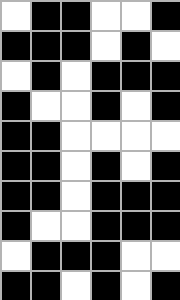[["white", "black", "black", "white", "white", "black"], ["black", "black", "black", "white", "black", "white"], ["white", "black", "white", "black", "black", "black"], ["black", "white", "white", "black", "white", "black"], ["black", "black", "white", "white", "white", "white"], ["black", "black", "white", "black", "white", "black"], ["black", "black", "white", "black", "black", "black"], ["black", "white", "white", "black", "black", "black"], ["white", "black", "black", "black", "white", "white"], ["black", "black", "white", "black", "white", "black"]]